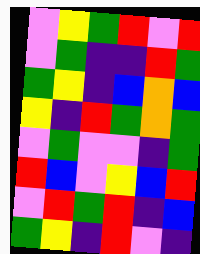[["violet", "yellow", "green", "red", "violet", "red"], ["violet", "green", "indigo", "indigo", "red", "green"], ["green", "yellow", "indigo", "blue", "orange", "blue"], ["yellow", "indigo", "red", "green", "orange", "green"], ["violet", "green", "violet", "violet", "indigo", "green"], ["red", "blue", "violet", "yellow", "blue", "red"], ["violet", "red", "green", "red", "indigo", "blue"], ["green", "yellow", "indigo", "red", "violet", "indigo"]]